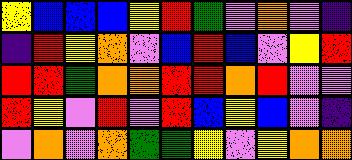[["yellow", "blue", "blue", "blue", "yellow", "red", "green", "violet", "orange", "violet", "indigo"], ["indigo", "red", "yellow", "orange", "violet", "blue", "red", "blue", "violet", "yellow", "red"], ["red", "red", "green", "orange", "orange", "red", "red", "orange", "red", "violet", "violet"], ["red", "yellow", "violet", "red", "violet", "red", "blue", "yellow", "blue", "violet", "indigo"], ["violet", "orange", "violet", "orange", "green", "green", "yellow", "violet", "yellow", "orange", "orange"]]